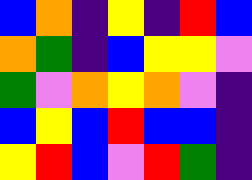[["blue", "orange", "indigo", "yellow", "indigo", "red", "blue"], ["orange", "green", "indigo", "blue", "yellow", "yellow", "violet"], ["green", "violet", "orange", "yellow", "orange", "violet", "indigo"], ["blue", "yellow", "blue", "red", "blue", "blue", "indigo"], ["yellow", "red", "blue", "violet", "red", "green", "indigo"]]